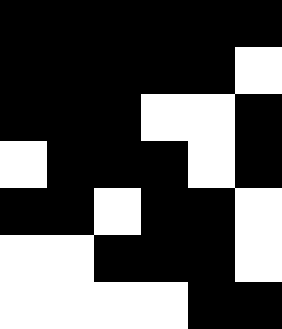[["black", "black", "black", "black", "black", "black"], ["black", "black", "black", "black", "black", "white"], ["black", "black", "black", "white", "white", "black"], ["white", "black", "black", "black", "white", "black"], ["black", "black", "white", "black", "black", "white"], ["white", "white", "black", "black", "black", "white"], ["white", "white", "white", "white", "black", "black"]]